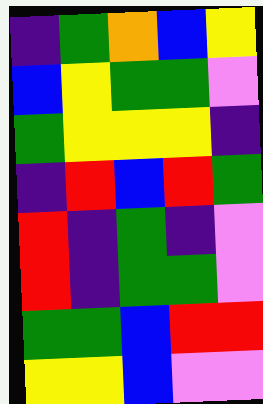[["indigo", "green", "orange", "blue", "yellow"], ["blue", "yellow", "green", "green", "violet"], ["green", "yellow", "yellow", "yellow", "indigo"], ["indigo", "red", "blue", "red", "green"], ["red", "indigo", "green", "indigo", "violet"], ["red", "indigo", "green", "green", "violet"], ["green", "green", "blue", "red", "red"], ["yellow", "yellow", "blue", "violet", "violet"]]